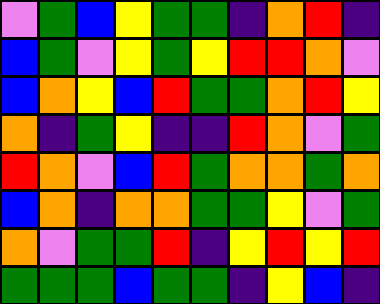[["violet", "green", "blue", "yellow", "green", "green", "indigo", "orange", "red", "indigo"], ["blue", "green", "violet", "yellow", "green", "yellow", "red", "red", "orange", "violet"], ["blue", "orange", "yellow", "blue", "red", "green", "green", "orange", "red", "yellow"], ["orange", "indigo", "green", "yellow", "indigo", "indigo", "red", "orange", "violet", "green"], ["red", "orange", "violet", "blue", "red", "green", "orange", "orange", "green", "orange"], ["blue", "orange", "indigo", "orange", "orange", "green", "green", "yellow", "violet", "green"], ["orange", "violet", "green", "green", "red", "indigo", "yellow", "red", "yellow", "red"], ["green", "green", "green", "blue", "green", "green", "indigo", "yellow", "blue", "indigo"]]